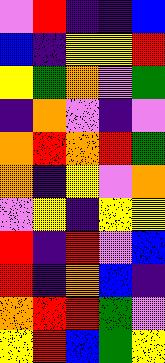[["violet", "red", "indigo", "indigo", "blue"], ["blue", "indigo", "yellow", "yellow", "red"], ["yellow", "green", "orange", "violet", "green"], ["indigo", "orange", "violet", "indigo", "violet"], ["orange", "red", "orange", "red", "green"], ["orange", "indigo", "yellow", "violet", "orange"], ["violet", "yellow", "indigo", "yellow", "yellow"], ["red", "indigo", "red", "violet", "blue"], ["red", "indigo", "orange", "blue", "indigo"], ["orange", "red", "red", "green", "violet"], ["yellow", "red", "blue", "green", "yellow"]]